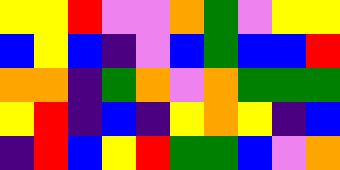[["yellow", "yellow", "red", "violet", "violet", "orange", "green", "violet", "yellow", "yellow"], ["blue", "yellow", "blue", "indigo", "violet", "blue", "green", "blue", "blue", "red"], ["orange", "orange", "indigo", "green", "orange", "violet", "orange", "green", "green", "green"], ["yellow", "red", "indigo", "blue", "indigo", "yellow", "orange", "yellow", "indigo", "blue"], ["indigo", "red", "blue", "yellow", "red", "green", "green", "blue", "violet", "orange"]]